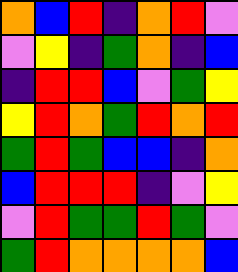[["orange", "blue", "red", "indigo", "orange", "red", "violet"], ["violet", "yellow", "indigo", "green", "orange", "indigo", "blue"], ["indigo", "red", "red", "blue", "violet", "green", "yellow"], ["yellow", "red", "orange", "green", "red", "orange", "red"], ["green", "red", "green", "blue", "blue", "indigo", "orange"], ["blue", "red", "red", "red", "indigo", "violet", "yellow"], ["violet", "red", "green", "green", "red", "green", "violet"], ["green", "red", "orange", "orange", "orange", "orange", "blue"]]